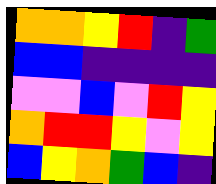[["orange", "orange", "yellow", "red", "indigo", "green"], ["blue", "blue", "indigo", "indigo", "indigo", "indigo"], ["violet", "violet", "blue", "violet", "red", "yellow"], ["orange", "red", "red", "yellow", "violet", "yellow"], ["blue", "yellow", "orange", "green", "blue", "indigo"]]